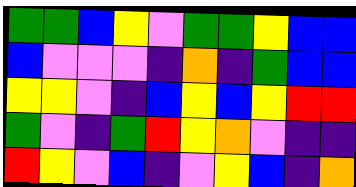[["green", "green", "blue", "yellow", "violet", "green", "green", "yellow", "blue", "blue"], ["blue", "violet", "violet", "violet", "indigo", "orange", "indigo", "green", "blue", "blue"], ["yellow", "yellow", "violet", "indigo", "blue", "yellow", "blue", "yellow", "red", "red"], ["green", "violet", "indigo", "green", "red", "yellow", "orange", "violet", "indigo", "indigo"], ["red", "yellow", "violet", "blue", "indigo", "violet", "yellow", "blue", "indigo", "orange"]]